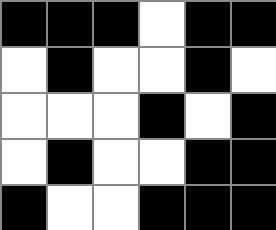[["black", "black", "black", "white", "black", "black"], ["white", "black", "white", "white", "black", "white"], ["white", "white", "white", "black", "white", "black"], ["white", "black", "white", "white", "black", "black"], ["black", "white", "white", "black", "black", "black"]]